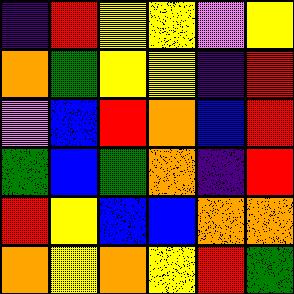[["indigo", "red", "yellow", "yellow", "violet", "yellow"], ["orange", "green", "yellow", "yellow", "indigo", "red"], ["violet", "blue", "red", "orange", "blue", "red"], ["green", "blue", "green", "orange", "indigo", "red"], ["red", "yellow", "blue", "blue", "orange", "orange"], ["orange", "yellow", "orange", "yellow", "red", "green"]]